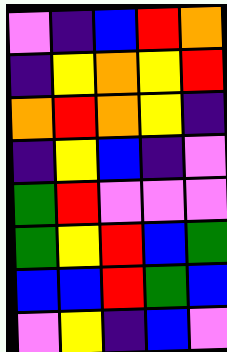[["violet", "indigo", "blue", "red", "orange"], ["indigo", "yellow", "orange", "yellow", "red"], ["orange", "red", "orange", "yellow", "indigo"], ["indigo", "yellow", "blue", "indigo", "violet"], ["green", "red", "violet", "violet", "violet"], ["green", "yellow", "red", "blue", "green"], ["blue", "blue", "red", "green", "blue"], ["violet", "yellow", "indigo", "blue", "violet"]]